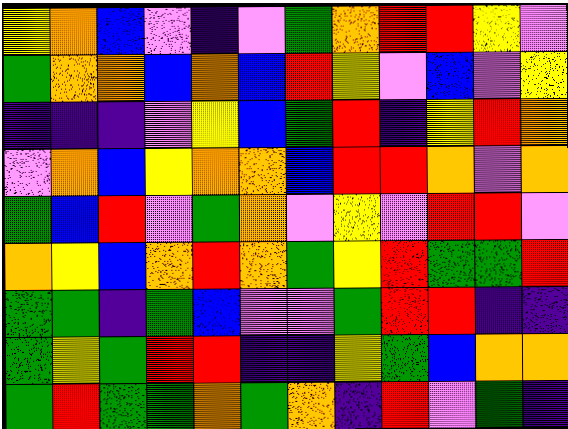[["yellow", "orange", "blue", "violet", "indigo", "violet", "green", "orange", "red", "red", "yellow", "violet"], ["green", "orange", "orange", "blue", "orange", "blue", "red", "yellow", "violet", "blue", "violet", "yellow"], ["indigo", "indigo", "indigo", "violet", "yellow", "blue", "green", "red", "indigo", "yellow", "red", "orange"], ["violet", "orange", "blue", "yellow", "orange", "orange", "blue", "red", "red", "orange", "violet", "orange"], ["green", "blue", "red", "violet", "green", "orange", "violet", "yellow", "violet", "red", "red", "violet"], ["orange", "yellow", "blue", "orange", "red", "orange", "green", "yellow", "red", "green", "green", "red"], ["green", "green", "indigo", "green", "blue", "violet", "violet", "green", "red", "red", "indigo", "indigo"], ["green", "yellow", "green", "red", "red", "indigo", "indigo", "yellow", "green", "blue", "orange", "orange"], ["green", "red", "green", "green", "orange", "green", "orange", "indigo", "red", "violet", "green", "indigo"]]